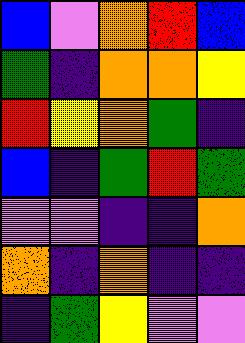[["blue", "violet", "orange", "red", "blue"], ["green", "indigo", "orange", "orange", "yellow"], ["red", "yellow", "orange", "green", "indigo"], ["blue", "indigo", "green", "red", "green"], ["violet", "violet", "indigo", "indigo", "orange"], ["orange", "indigo", "orange", "indigo", "indigo"], ["indigo", "green", "yellow", "violet", "violet"]]